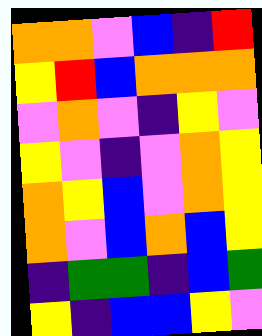[["orange", "orange", "violet", "blue", "indigo", "red"], ["yellow", "red", "blue", "orange", "orange", "orange"], ["violet", "orange", "violet", "indigo", "yellow", "violet"], ["yellow", "violet", "indigo", "violet", "orange", "yellow"], ["orange", "yellow", "blue", "violet", "orange", "yellow"], ["orange", "violet", "blue", "orange", "blue", "yellow"], ["indigo", "green", "green", "indigo", "blue", "green"], ["yellow", "indigo", "blue", "blue", "yellow", "violet"]]